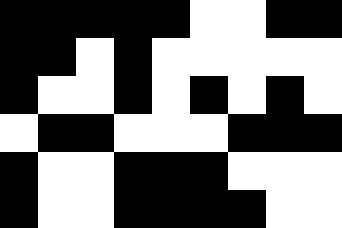[["black", "black", "black", "black", "black", "white", "white", "black", "black"], ["black", "black", "white", "black", "white", "white", "white", "white", "white"], ["black", "white", "white", "black", "white", "black", "white", "black", "white"], ["white", "black", "black", "white", "white", "white", "black", "black", "black"], ["black", "white", "white", "black", "black", "black", "white", "white", "white"], ["black", "white", "white", "black", "black", "black", "black", "white", "white"]]